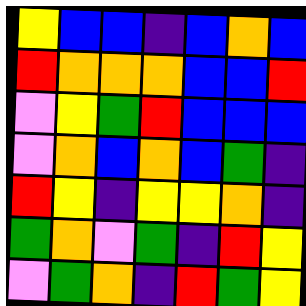[["yellow", "blue", "blue", "indigo", "blue", "orange", "blue"], ["red", "orange", "orange", "orange", "blue", "blue", "red"], ["violet", "yellow", "green", "red", "blue", "blue", "blue"], ["violet", "orange", "blue", "orange", "blue", "green", "indigo"], ["red", "yellow", "indigo", "yellow", "yellow", "orange", "indigo"], ["green", "orange", "violet", "green", "indigo", "red", "yellow"], ["violet", "green", "orange", "indigo", "red", "green", "yellow"]]